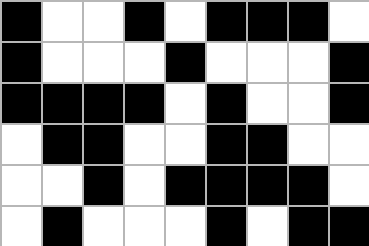[["black", "white", "white", "black", "white", "black", "black", "black", "white"], ["black", "white", "white", "white", "black", "white", "white", "white", "black"], ["black", "black", "black", "black", "white", "black", "white", "white", "black"], ["white", "black", "black", "white", "white", "black", "black", "white", "white"], ["white", "white", "black", "white", "black", "black", "black", "black", "white"], ["white", "black", "white", "white", "white", "black", "white", "black", "black"]]